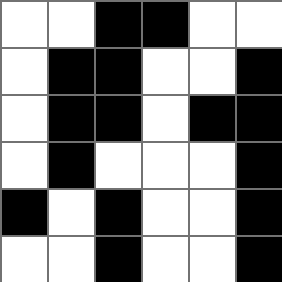[["white", "white", "black", "black", "white", "white"], ["white", "black", "black", "white", "white", "black"], ["white", "black", "black", "white", "black", "black"], ["white", "black", "white", "white", "white", "black"], ["black", "white", "black", "white", "white", "black"], ["white", "white", "black", "white", "white", "black"]]